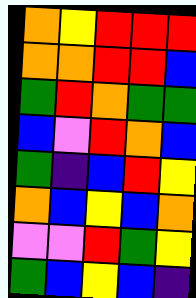[["orange", "yellow", "red", "red", "red"], ["orange", "orange", "red", "red", "blue"], ["green", "red", "orange", "green", "green"], ["blue", "violet", "red", "orange", "blue"], ["green", "indigo", "blue", "red", "yellow"], ["orange", "blue", "yellow", "blue", "orange"], ["violet", "violet", "red", "green", "yellow"], ["green", "blue", "yellow", "blue", "indigo"]]